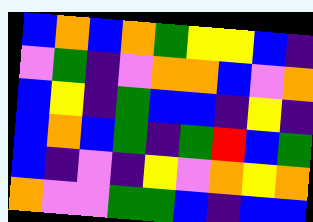[["blue", "orange", "blue", "orange", "green", "yellow", "yellow", "blue", "indigo"], ["violet", "green", "indigo", "violet", "orange", "orange", "blue", "violet", "orange"], ["blue", "yellow", "indigo", "green", "blue", "blue", "indigo", "yellow", "indigo"], ["blue", "orange", "blue", "green", "indigo", "green", "red", "blue", "green"], ["blue", "indigo", "violet", "indigo", "yellow", "violet", "orange", "yellow", "orange"], ["orange", "violet", "violet", "green", "green", "blue", "indigo", "blue", "blue"]]